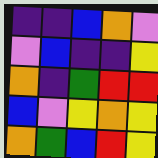[["indigo", "indigo", "blue", "orange", "violet"], ["violet", "blue", "indigo", "indigo", "yellow"], ["orange", "indigo", "green", "red", "red"], ["blue", "violet", "yellow", "orange", "yellow"], ["orange", "green", "blue", "red", "yellow"]]